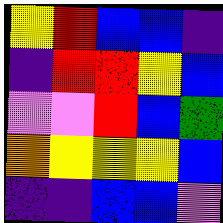[["yellow", "red", "blue", "blue", "indigo"], ["indigo", "red", "red", "yellow", "blue"], ["violet", "violet", "red", "blue", "green"], ["orange", "yellow", "yellow", "yellow", "blue"], ["indigo", "indigo", "blue", "blue", "violet"]]